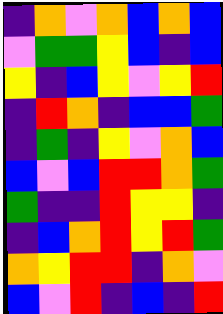[["indigo", "orange", "violet", "orange", "blue", "orange", "blue"], ["violet", "green", "green", "yellow", "blue", "indigo", "blue"], ["yellow", "indigo", "blue", "yellow", "violet", "yellow", "red"], ["indigo", "red", "orange", "indigo", "blue", "blue", "green"], ["indigo", "green", "indigo", "yellow", "violet", "orange", "blue"], ["blue", "violet", "blue", "red", "red", "orange", "green"], ["green", "indigo", "indigo", "red", "yellow", "yellow", "indigo"], ["indigo", "blue", "orange", "red", "yellow", "red", "green"], ["orange", "yellow", "red", "red", "indigo", "orange", "violet"], ["blue", "violet", "red", "indigo", "blue", "indigo", "red"]]